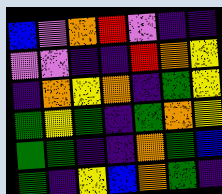[["blue", "violet", "orange", "red", "violet", "indigo", "indigo"], ["violet", "violet", "indigo", "indigo", "red", "orange", "yellow"], ["indigo", "orange", "yellow", "orange", "indigo", "green", "yellow"], ["green", "yellow", "green", "indigo", "green", "orange", "yellow"], ["green", "green", "indigo", "indigo", "orange", "green", "blue"], ["green", "indigo", "yellow", "blue", "orange", "green", "indigo"]]